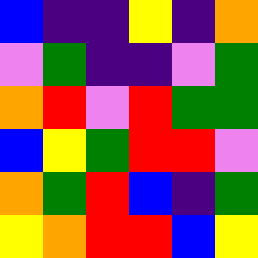[["blue", "indigo", "indigo", "yellow", "indigo", "orange"], ["violet", "green", "indigo", "indigo", "violet", "green"], ["orange", "red", "violet", "red", "green", "green"], ["blue", "yellow", "green", "red", "red", "violet"], ["orange", "green", "red", "blue", "indigo", "green"], ["yellow", "orange", "red", "red", "blue", "yellow"]]